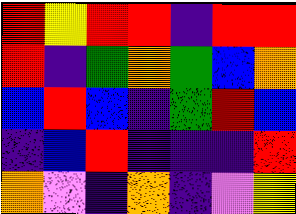[["red", "yellow", "red", "red", "indigo", "red", "red"], ["red", "indigo", "green", "orange", "green", "blue", "orange"], ["blue", "red", "blue", "indigo", "green", "red", "blue"], ["indigo", "blue", "red", "indigo", "indigo", "indigo", "red"], ["orange", "violet", "indigo", "orange", "indigo", "violet", "yellow"]]